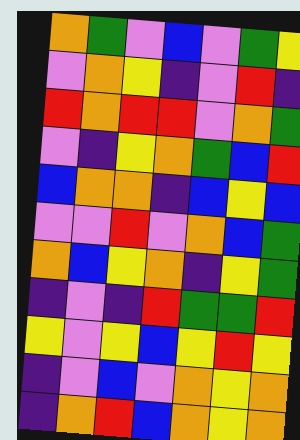[["orange", "green", "violet", "blue", "violet", "green", "yellow"], ["violet", "orange", "yellow", "indigo", "violet", "red", "indigo"], ["red", "orange", "red", "red", "violet", "orange", "green"], ["violet", "indigo", "yellow", "orange", "green", "blue", "red"], ["blue", "orange", "orange", "indigo", "blue", "yellow", "blue"], ["violet", "violet", "red", "violet", "orange", "blue", "green"], ["orange", "blue", "yellow", "orange", "indigo", "yellow", "green"], ["indigo", "violet", "indigo", "red", "green", "green", "red"], ["yellow", "violet", "yellow", "blue", "yellow", "red", "yellow"], ["indigo", "violet", "blue", "violet", "orange", "yellow", "orange"], ["indigo", "orange", "red", "blue", "orange", "yellow", "orange"]]